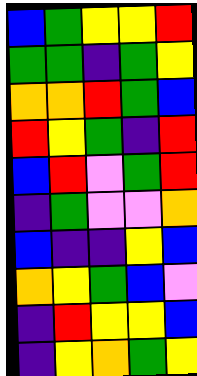[["blue", "green", "yellow", "yellow", "red"], ["green", "green", "indigo", "green", "yellow"], ["orange", "orange", "red", "green", "blue"], ["red", "yellow", "green", "indigo", "red"], ["blue", "red", "violet", "green", "red"], ["indigo", "green", "violet", "violet", "orange"], ["blue", "indigo", "indigo", "yellow", "blue"], ["orange", "yellow", "green", "blue", "violet"], ["indigo", "red", "yellow", "yellow", "blue"], ["indigo", "yellow", "orange", "green", "yellow"]]